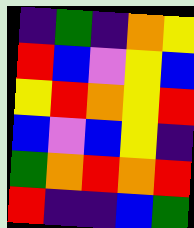[["indigo", "green", "indigo", "orange", "yellow"], ["red", "blue", "violet", "yellow", "blue"], ["yellow", "red", "orange", "yellow", "red"], ["blue", "violet", "blue", "yellow", "indigo"], ["green", "orange", "red", "orange", "red"], ["red", "indigo", "indigo", "blue", "green"]]